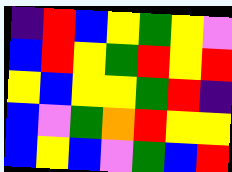[["indigo", "red", "blue", "yellow", "green", "yellow", "violet"], ["blue", "red", "yellow", "green", "red", "yellow", "red"], ["yellow", "blue", "yellow", "yellow", "green", "red", "indigo"], ["blue", "violet", "green", "orange", "red", "yellow", "yellow"], ["blue", "yellow", "blue", "violet", "green", "blue", "red"]]